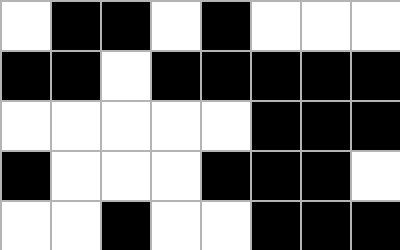[["white", "black", "black", "white", "black", "white", "white", "white"], ["black", "black", "white", "black", "black", "black", "black", "black"], ["white", "white", "white", "white", "white", "black", "black", "black"], ["black", "white", "white", "white", "black", "black", "black", "white"], ["white", "white", "black", "white", "white", "black", "black", "black"]]